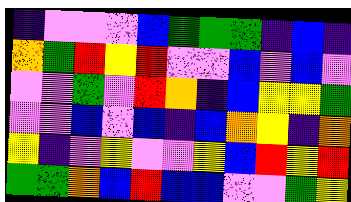[["indigo", "violet", "violet", "violet", "blue", "green", "green", "green", "indigo", "blue", "indigo"], ["orange", "green", "red", "yellow", "red", "violet", "violet", "blue", "violet", "blue", "violet"], ["violet", "violet", "green", "violet", "red", "orange", "indigo", "blue", "yellow", "yellow", "green"], ["violet", "violet", "blue", "violet", "blue", "indigo", "blue", "orange", "yellow", "indigo", "orange"], ["yellow", "indigo", "violet", "yellow", "violet", "violet", "yellow", "blue", "red", "yellow", "red"], ["green", "green", "orange", "blue", "red", "blue", "blue", "violet", "violet", "green", "yellow"]]